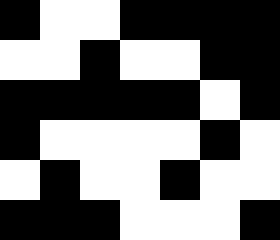[["black", "white", "white", "black", "black", "black", "black"], ["white", "white", "black", "white", "white", "black", "black"], ["black", "black", "black", "black", "black", "white", "black"], ["black", "white", "white", "white", "white", "black", "white"], ["white", "black", "white", "white", "black", "white", "white"], ["black", "black", "black", "white", "white", "white", "black"]]